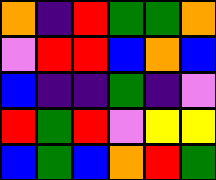[["orange", "indigo", "red", "green", "green", "orange"], ["violet", "red", "red", "blue", "orange", "blue"], ["blue", "indigo", "indigo", "green", "indigo", "violet"], ["red", "green", "red", "violet", "yellow", "yellow"], ["blue", "green", "blue", "orange", "red", "green"]]